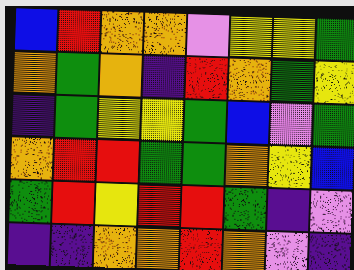[["blue", "red", "orange", "orange", "violet", "yellow", "yellow", "green"], ["orange", "green", "orange", "indigo", "red", "orange", "green", "yellow"], ["indigo", "green", "yellow", "yellow", "green", "blue", "violet", "green"], ["orange", "red", "red", "green", "green", "orange", "yellow", "blue"], ["green", "red", "yellow", "red", "red", "green", "indigo", "violet"], ["indigo", "indigo", "orange", "orange", "red", "orange", "violet", "indigo"]]